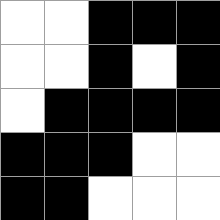[["white", "white", "black", "black", "black"], ["white", "white", "black", "white", "black"], ["white", "black", "black", "black", "black"], ["black", "black", "black", "white", "white"], ["black", "black", "white", "white", "white"]]